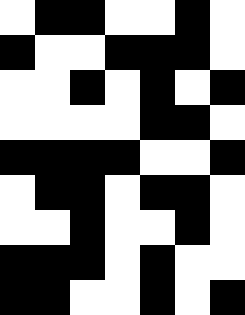[["white", "black", "black", "white", "white", "black", "white"], ["black", "white", "white", "black", "black", "black", "white"], ["white", "white", "black", "white", "black", "white", "black"], ["white", "white", "white", "white", "black", "black", "white"], ["black", "black", "black", "black", "white", "white", "black"], ["white", "black", "black", "white", "black", "black", "white"], ["white", "white", "black", "white", "white", "black", "white"], ["black", "black", "black", "white", "black", "white", "white"], ["black", "black", "white", "white", "black", "white", "black"]]